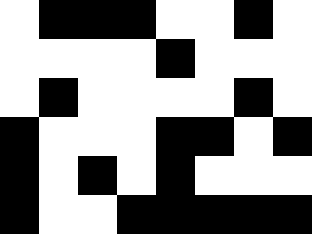[["white", "black", "black", "black", "white", "white", "black", "white"], ["white", "white", "white", "white", "black", "white", "white", "white"], ["white", "black", "white", "white", "white", "white", "black", "white"], ["black", "white", "white", "white", "black", "black", "white", "black"], ["black", "white", "black", "white", "black", "white", "white", "white"], ["black", "white", "white", "black", "black", "black", "black", "black"]]